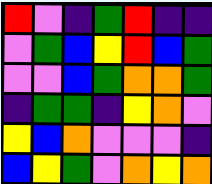[["red", "violet", "indigo", "green", "red", "indigo", "indigo"], ["violet", "green", "blue", "yellow", "red", "blue", "green"], ["violet", "violet", "blue", "green", "orange", "orange", "green"], ["indigo", "green", "green", "indigo", "yellow", "orange", "violet"], ["yellow", "blue", "orange", "violet", "violet", "violet", "indigo"], ["blue", "yellow", "green", "violet", "orange", "yellow", "orange"]]